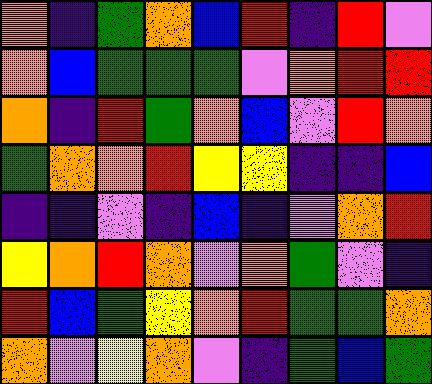[["orange", "indigo", "green", "orange", "blue", "red", "indigo", "red", "violet"], ["orange", "blue", "green", "green", "green", "violet", "orange", "red", "red"], ["orange", "indigo", "red", "green", "orange", "blue", "violet", "red", "orange"], ["green", "orange", "orange", "red", "yellow", "yellow", "indigo", "indigo", "blue"], ["indigo", "indigo", "violet", "indigo", "blue", "indigo", "violet", "orange", "red"], ["yellow", "orange", "red", "orange", "violet", "orange", "green", "violet", "indigo"], ["red", "blue", "green", "yellow", "orange", "red", "green", "green", "orange"], ["orange", "violet", "yellow", "orange", "violet", "indigo", "green", "blue", "green"]]